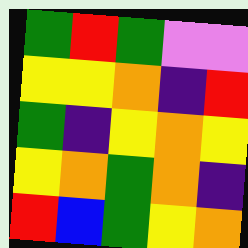[["green", "red", "green", "violet", "violet"], ["yellow", "yellow", "orange", "indigo", "red"], ["green", "indigo", "yellow", "orange", "yellow"], ["yellow", "orange", "green", "orange", "indigo"], ["red", "blue", "green", "yellow", "orange"]]